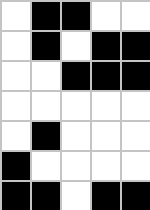[["white", "black", "black", "white", "white"], ["white", "black", "white", "black", "black"], ["white", "white", "black", "black", "black"], ["white", "white", "white", "white", "white"], ["white", "black", "white", "white", "white"], ["black", "white", "white", "white", "white"], ["black", "black", "white", "black", "black"]]